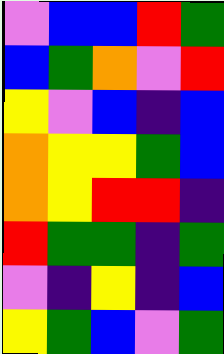[["violet", "blue", "blue", "red", "green"], ["blue", "green", "orange", "violet", "red"], ["yellow", "violet", "blue", "indigo", "blue"], ["orange", "yellow", "yellow", "green", "blue"], ["orange", "yellow", "red", "red", "indigo"], ["red", "green", "green", "indigo", "green"], ["violet", "indigo", "yellow", "indigo", "blue"], ["yellow", "green", "blue", "violet", "green"]]